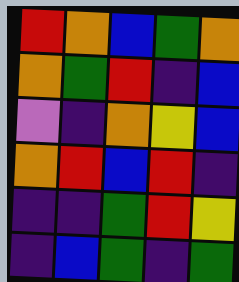[["red", "orange", "blue", "green", "orange"], ["orange", "green", "red", "indigo", "blue"], ["violet", "indigo", "orange", "yellow", "blue"], ["orange", "red", "blue", "red", "indigo"], ["indigo", "indigo", "green", "red", "yellow"], ["indigo", "blue", "green", "indigo", "green"]]